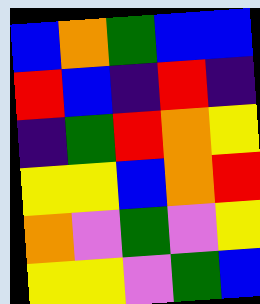[["blue", "orange", "green", "blue", "blue"], ["red", "blue", "indigo", "red", "indigo"], ["indigo", "green", "red", "orange", "yellow"], ["yellow", "yellow", "blue", "orange", "red"], ["orange", "violet", "green", "violet", "yellow"], ["yellow", "yellow", "violet", "green", "blue"]]